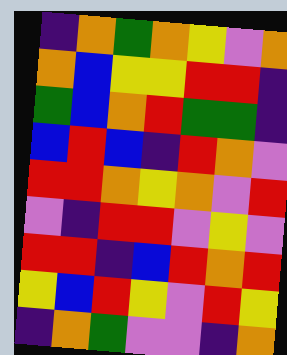[["indigo", "orange", "green", "orange", "yellow", "violet", "orange"], ["orange", "blue", "yellow", "yellow", "red", "red", "indigo"], ["green", "blue", "orange", "red", "green", "green", "indigo"], ["blue", "red", "blue", "indigo", "red", "orange", "violet"], ["red", "red", "orange", "yellow", "orange", "violet", "red"], ["violet", "indigo", "red", "red", "violet", "yellow", "violet"], ["red", "red", "indigo", "blue", "red", "orange", "red"], ["yellow", "blue", "red", "yellow", "violet", "red", "yellow"], ["indigo", "orange", "green", "violet", "violet", "indigo", "orange"]]